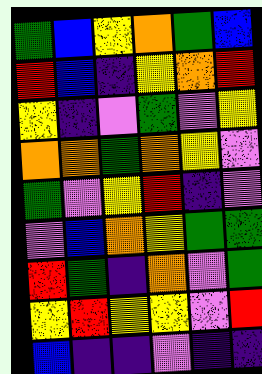[["green", "blue", "yellow", "orange", "green", "blue"], ["red", "blue", "indigo", "yellow", "orange", "red"], ["yellow", "indigo", "violet", "green", "violet", "yellow"], ["orange", "orange", "green", "orange", "yellow", "violet"], ["green", "violet", "yellow", "red", "indigo", "violet"], ["violet", "blue", "orange", "yellow", "green", "green"], ["red", "green", "indigo", "orange", "violet", "green"], ["yellow", "red", "yellow", "yellow", "violet", "red"], ["blue", "indigo", "indigo", "violet", "indigo", "indigo"]]